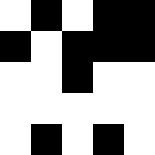[["white", "black", "white", "black", "black"], ["black", "white", "black", "black", "black"], ["white", "white", "black", "white", "white"], ["white", "white", "white", "white", "white"], ["white", "black", "white", "black", "white"]]